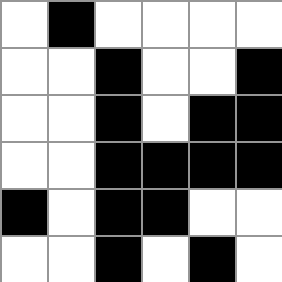[["white", "black", "white", "white", "white", "white"], ["white", "white", "black", "white", "white", "black"], ["white", "white", "black", "white", "black", "black"], ["white", "white", "black", "black", "black", "black"], ["black", "white", "black", "black", "white", "white"], ["white", "white", "black", "white", "black", "white"]]